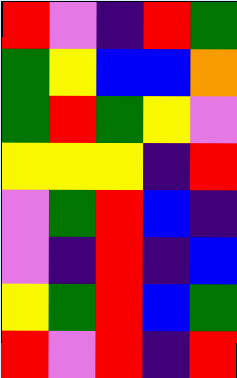[["red", "violet", "indigo", "red", "green"], ["green", "yellow", "blue", "blue", "orange"], ["green", "red", "green", "yellow", "violet"], ["yellow", "yellow", "yellow", "indigo", "red"], ["violet", "green", "red", "blue", "indigo"], ["violet", "indigo", "red", "indigo", "blue"], ["yellow", "green", "red", "blue", "green"], ["red", "violet", "red", "indigo", "red"]]